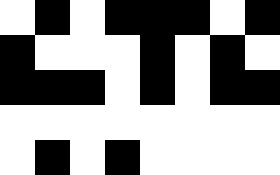[["white", "black", "white", "black", "black", "black", "white", "black"], ["black", "white", "white", "white", "black", "white", "black", "white"], ["black", "black", "black", "white", "black", "white", "black", "black"], ["white", "white", "white", "white", "white", "white", "white", "white"], ["white", "black", "white", "black", "white", "white", "white", "white"]]